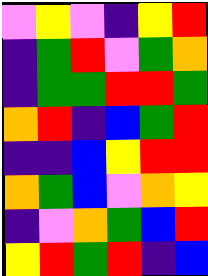[["violet", "yellow", "violet", "indigo", "yellow", "red"], ["indigo", "green", "red", "violet", "green", "orange"], ["indigo", "green", "green", "red", "red", "green"], ["orange", "red", "indigo", "blue", "green", "red"], ["indigo", "indigo", "blue", "yellow", "red", "red"], ["orange", "green", "blue", "violet", "orange", "yellow"], ["indigo", "violet", "orange", "green", "blue", "red"], ["yellow", "red", "green", "red", "indigo", "blue"]]